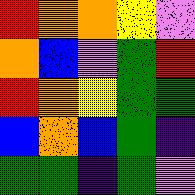[["red", "orange", "orange", "yellow", "violet"], ["orange", "blue", "violet", "green", "red"], ["red", "orange", "yellow", "green", "green"], ["blue", "orange", "blue", "green", "indigo"], ["green", "green", "indigo", "green", "violet"]]